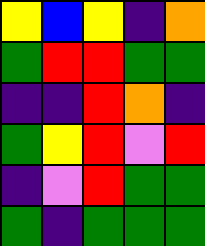[["yellow", "blue", "yellow", "indigo", "orange"], ["green", "red", "red", "green", "green"], ["indigo", "indigo", "red", "orange", "indigo"], ["green", "yellow", "red", "violet", "red"], ["indigo", "violet", "red", "green", "green"], ["green", "indigo", "green", "green", "green"]]